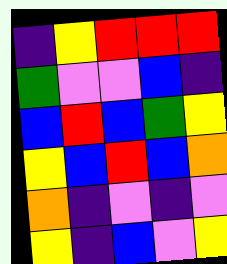[["indigo", "yellow", "red", "red", "red"], ["green", "violet", "violet", "blue", "indigo"], ["blue", "red", "blue", "green", "yellow"], ["yellow", "blue", "red", "blue", "orange"], ["orange", "indigo", "violet", "indigo", "violet"], ["yellow", "indigo", "blue", "violet", "yellow"]]